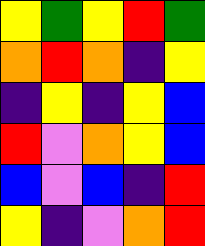[["yellow", "green", "yellow", "red", "green"], ["orange", "red", "orange", "indigo", "yellow"], ["indigo", "yellow", "indigo", "yellow", "blue"], ["red", "violet", "orange", "yellow", "blue"], ["blue", "violet", "blue", "indigo", "red"], ["yellow", "indigo", "violet", "orange", "red"]]